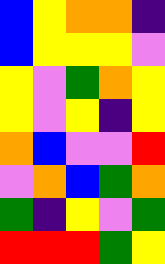[["blue", "yellow", "orange", "orange", "indigo"], ["blue", "yellow", "yellow", "yellow", "violet"], ["yellow", "violet", "green", "orange", "yellow"], ["yellow", "violet", "yellow", "indigo", "yellow"], ["orange", "blue", "violet", "violet", "red"], ["violet", "orange", "blue", "green", "orange"], ["green", "indigo", "yellow", "violet", "green"], ["red", "red", "red", "green", "yellow"]]